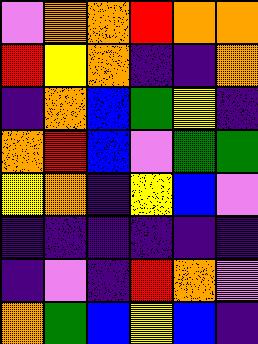[["violet", "orange", "orange", "red", "orange", "orange"], ["red", "yellow", "orange", "indigo", "indigo", "orange"], ["indigo", "orange", "blue", "green", "yellow", "indigo"], ["orange", "red", "blue", "violet", "green", "green"], ["yellow", "orange", "indigo", "yellow", "blue", "violet"], ["indigo", "indigo", "indigo", "indigo", "indigo", "indigo"], ["indigo", "violet", "indigo", "red", "orange", "violet"], ["orange", "green", "blue", "yellow", "blue", "indigo"]]